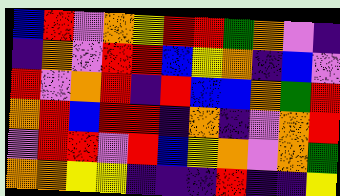[["blue", "red", "violet", "orange", "yellow", "red", "red", "green", "orange", "violet", "indigo"], ["indigo", "orange", "violet", "red", "red", "blue", "yellow", "orange", "indigo", "blue", "violet"], ["red", "violet", "orange", "red", "indigo", "red", "blue", "blue", "orange", "green", "red"], ["orange", "red", "blue", "red", "red", "indigo", "orange", "indigo", "violet", "orange", "red"], ["violet", "red", "red", "violet", "red", "blue", "yellow", "orange", "violet", "orange", "green"], ["orange", "orange", "yellow", "yellow", "indigo", "indigo", "indigo", "red", "indigo", "indigo", "yellow"]]